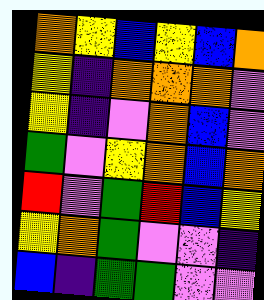[["orange", "yellow", "blue", "yellow", "blue", "orange"], ["yellow", "indigo", "orange", "orange", "orange", "violet"], ["yellow", "indigo", "violet", "orange", "blue", "violet"], ["green", "violet", "yellow", "orange", "blue", "orange"], ["red", "violet", "green", "red", "blue", "yellow"], ["yellow", "orange", "green", "violet", "violet", "indigo"], ["blue", "indigo", "green", "green", "violet", "violet"]]